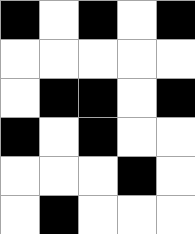[["black", "white", "black", "white", "black"], ["white", "white", "white", "white", "white"], ["white", "black", "black", "white", "black"], ["black", "white", "black", "white", "white"], ["white", "white", "white", "black", "white"], ["white", "black", "white", "white", "white"]]